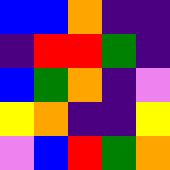[["blue", "blue", "orange", "indigo", "indigo"], ["indigo", "red", "red", "green", "indigo"], ["blue", "green", "orange", "indigo", "violet"], ["yellow", "orange", "indigo", "indigo", "yellow"], ["violet", "blue", "red", "green", "orange"]]